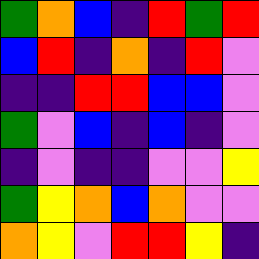[["green", "orange", "blue", "indigo", "red", "green", "red"], ["blue", "red", "indigo", "orange", "indigo", "red", "violet"], ["indigo", "indigo", "red", "red", "blue", "blue", "violet"], ["green", "violet", "blue", "indigo", "blue", "indigo", "violet"], ["indigo", "violet", "indigo", "indigo", "violet", "violet", "yellow"], ["green", "yellow", "orange", "blue", "orange", "violet", "violet"], ["orange", "yellow", "violet", "red", "red", "yellow", "indigo"]]